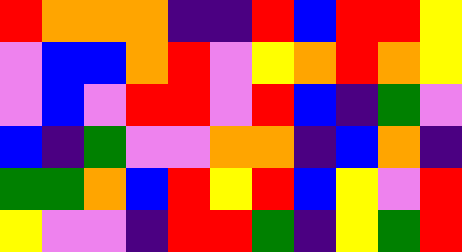[["red", "orange", "orange", "orange", "indigo", "indigo", "red", "blue", "red", "red", "yellow"], ["violet", "blue", "blue", "orange", "red", "violet", "yellow", "orange", "red", "orange", "yellow"], ["violet", "blue", "violet", "red", "red", "violet", "red", "blue", "indigo", "green", "violet"], ["blue", "indigo", "green", "violet", "violet", "orange", "orange", "indigo", "blue", "orange", "indigo"], ["green", "green", "orange", "blue", "red", "yellow", "red", "blue", "yellow", "violet", "red"], ["yellow", "violet", "violet", "indigo", "red", "red", "green", "indigo", "yellow", "green", "red"]]